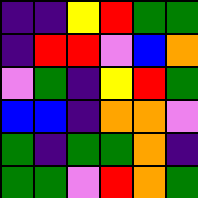[["indigo", "indigo", "yellow", "red", "green", "green"], ["indigo", "red", "red", "violet", "blue", "orange"], ["violet", "green", "indigo", "yellow", "red", "green"], ["blue", "blue", "indigo", "orange", "orange", "violet"], ["green", "indigo", "green", "green", "orange", "indigo"], ["green", "green", "violet", "red", "orange", "green"]]